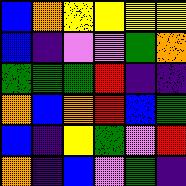[["blue", "orange", "yellow", "yellow", "yellow", "yellow"], ["blue", "indigo", "violet", "violet", "green", "orange"], ["green", "green", "green", "red", "indigo", "indigo"], ["orange", "blue", "orange", "red", "blue", "green"], ["blue", "indigo", "yellow", "green", "violet", "red"], ["orange", "indigo", "blue", "violet", "green", "indigo"]]